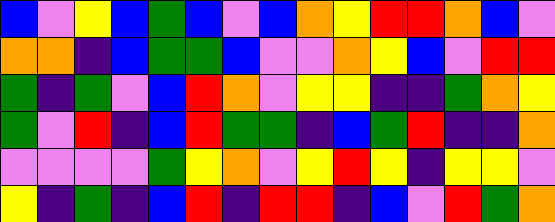[["blue", "violet", "yellow", "blue", "green", "blue", "violet", "blue", "orange", "yellow", "red", "red", "orange", "blue", "violet"], ["orange", "orange", "indigo", "blue", "green", "green", "blue", "violet", "violet", "orange", "yellow", "blue", "violet", "red", "red"], ["green", "indigo", "green", "violet", "blue", "red", "orange", "violet", "yellow", "yellow", "indigo", "indigo", "green", "orange", "yellow"], ["green", "violet", "red", "indigo", "blue", "red", "green", "green", "indigo", "blue", "green", "red", "indigo", "indigo", "orange"], ["violet", "violet", "violet", "violet", "green", "yellow", "orange", "violet", "yellow", "red", "yellow", "indigo", "yellow", "yellow", "violet"], ["yellow", "indigo", "green", "indigo", "blue", "red", "indigo", "red", "red", "indigo", "blue", "violet", "red", "green", "orange"]]